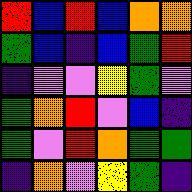[["red", "blue", "red", "blue", "orange", "orange"], ["green", "blue", "indigo", "blue", "green", "red"], ["indigo", "violet", "violet", "yellow", "green", "violet"], ["green", "orange", "red", "violet", "blue", "indigo"], ["green", "violet", "red", "orange", "green", "green"], ["indigo", "orange", "violet", "yellow", "green", "indigo"]]